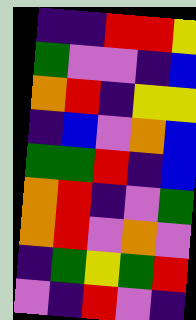[["indigo", "indigo", "red", "red", "yellow"], ["green", "violet", "violet", "indigo", "blue"], ["orange", "red", "indigo", "yellow", "yellow"], ["indigo", "blue", "violet", "orange", "blue"], ["green", "green", "red", "indigo", "blue"], ["orange", "red", "indigo", "violet", "green"], ["orange", "red", "violet", "orange", "violet"], ["indigo", "green", "yellow", "green", "red"], ["violet", "indigo", "red", "violet", "indigo"]]